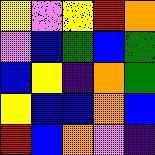[["yellow", "violet", "yellow", "red", "orange"], ["violet", "blue", "green", "blue", "green"], ["blue", "yellow", "indigo", "orange", "green"], ["yellow", "blue", "blue", "orange", "blue"], ["red", "blue", "orange", "violet", "indigo"]]